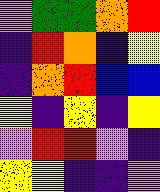[["violet", "green", "green", "orange", "red"], ["indigo", "red", "orange", "indigo", "yellow"], ["indigo", "orange", "red", "blue", "blue"], ["yellow", "indigo", "yellow", "indigo", "yellow"], ["violet", "red", "red", "violet", "indigo"], ["yellow", "yellow", "indigo", "indigo", "violet"]]